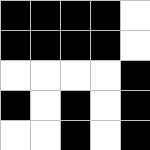[["black", "black", "black", "black", "white"], ["black", "black", "black", "black", "white"], ["white", "white", "white", "white", "black"], ["black", "white", "black", "white", "black"], ["white", "white", "black", "white", "black"]]